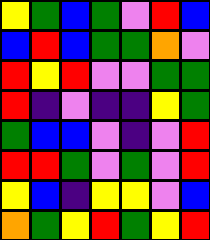[["yellow", "green", "blue", "green", "violet", "red", "blue"], ["blue", "red", "blue", "green", "green", "orange", "violet"], ["red", "yellow", "red", "violet", "violet", "green", "green"], ["red", "indigo", "violet", "indigo", "indigo", "yellow", "green"], ["green", "blue", "blue", "violet", "indigo", "violet", "red"], ["red", "red", "green", "violet", "green", "violet", "red"], ["yellow", "blue", "indigo", "yellow", "yellow", "violet", "blue"], ["orange", "green", "yellow", "red", "green", "yellow", "red"]]